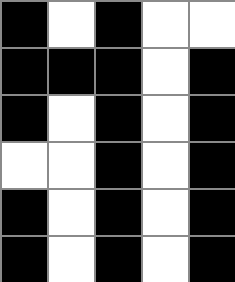[["black", "white", "black", "white", "white"], ["black", "black", "black", "white", "black"], ["black", "white", "black", "white", "black"], ["white", "white", "black", "white", "black"], ["black", "white", "black", "white", "black"], ["black", "white", "black", "white", "black"]]